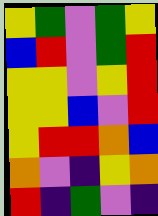[["yellow", "green", "violet", "green", "yellow"], ["blue", "red", "violet", "green", "red"], ["yellow", "yellow", "violet", "yellow", "red"], ["yellow", "yellow", "blue", "violet", "red"], ["yellow", "red", "red", "orange", "blue"], ["orange", "violet", "indigo", "yellow", "orange"], ["red", "indigo", "green", "violet", "indigo"]]